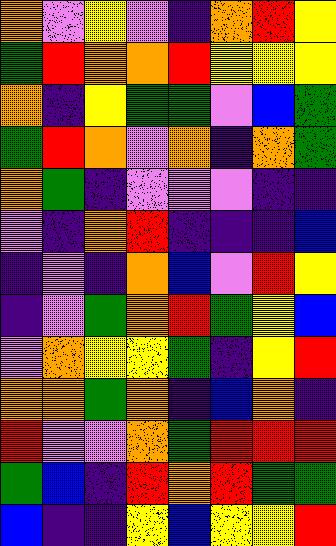[["orange", "violet", "yellow", "violet", "indigo", "orange", "red", "yellow"], ["green", "red", "orange", "orange", "red", "yellow", "yellow", "yellow"], ["orange", "indigo", "yellow", "green", "green", "violet", "blue", "green"], ["green", "red", "orange", "violet", "orange", "indigo", "orange", "green"], ["orange", "green", "indigo", "violet", "violet", "violet", "indigo", "indigo"], ["violet", "indigo", "orange", "red", "indigo", "indigo", "indigo", "blue"], ["indigo", "violet", "indigo", "orange", "blue", "violet", "red", "yellow"], ["indigo", "violet", "green", "orange", "red", "green", "yellow", "blue"], ["violet", "orange", "yellow", "yellow", "green", "indigo", "yellow", "red"], ["orange", "orange", "green", "orange", "indigo", "blue", "orange", "indigo"], ["red", "violet", "violet", "orange", "green", "red", "red", "red"], ["green", "blue", "indigo", "red", "orange", "red", "green", "green"], ["blue", "indigo", "indigo", "yellow", "blue", "yellow", "yellow", "red"]]